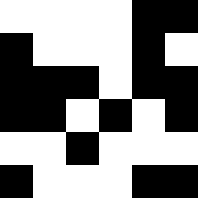[["white", "white", "white", "white", "black", "black"], ["black", "white", "white", "white", "black", "white"], ["black", "black", "black", "white", "black", "black"], ["black", "black", "white", "black", "white", "black"], ["white", "white", "black", "white", "white", "white"], ["black", "white", "white", "white", "black", "black"]]